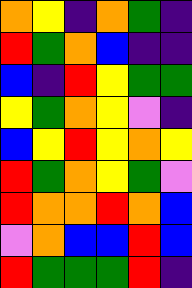[["orange", "yellow", "indigo", "orange", "green", "indigo"], ["red", "green", "orange", "blue", "indigo", "indigo"], ["blue", "indigo", "red", "yellow", "green", "green"], ["yellow", "green", "orange", "yellow", "violet", "indigo"], ["blue", "yellow", "red", "yellow", "orange", "yellow"], ["red", "green", "orange", "yellow", "green", "violet"], ["red", "orange", "orange", "red", "orange", "blue"], ["violet", "orange", "blue", "blue", "red", "blue"], ["red", "green", "green", "green", "red", "indigo"]]